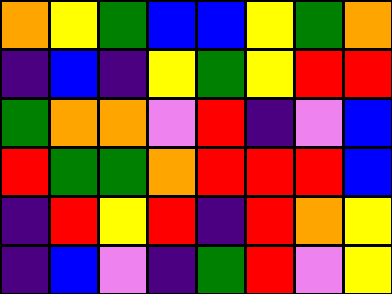[["orange", "yellow", "green", "blue", "blue", "yellow", "green", "orange"], ["indigo", "blue", "indigo", "yellow", "green", "yellow", "red", "red"], ["green", "orange", "orange", "violet", "red", "indigo", "violet", "blue"], ["red", "green", "green", "orange", "red", "red", "red", "blue"], ["indigo", "red", "yellow", "red", "indigo", "red", "orange", "yellow"], ["indigo", "blue", "violet", "indigo", "green", "red", "violet", "yellow"]]